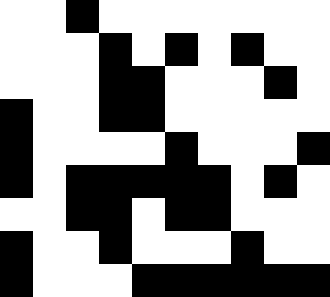[["white", "white", "black", "white", "white", "white", "white", "white", "white", "white"], ["white", "white", "white", "black", "white", "black", "white", "black", "white", "white"], ["white", "white", "white", "black", "black", "white", "white", "white", "black", "white"], ["black", "white", "white", "black", "black", "white", "white", "white", "white", "white"], ["black", "white", "white", "white", "white", "black", "white", "white", "white", "black"], ["black", "white", "black", "black", "black", "black", "black", "white", "black", "white"], ["white", "white", "black", "black", "white", "black", "black", "white", "white", "white"], ["black", "white", "white", "black", "white", "white", "white", "black", "white", "white"], ["black", "white", "white", "white", "black", "black", "black", "black", "black", "black"]]